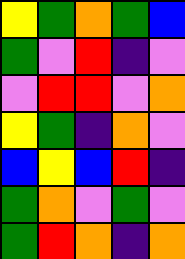[["yellow", "green", "orange", "green", "blue"], ["green", "violet", "red", "indigo", "violet"], ["violet", "red", "red", "violet", "orange"], ["yellow", "green", "indigo", "orange", "violet"], ["blue", "yellow", "blue", "red", "indigo"], ["green", "orange", "violet", "green", "violet"], ["green", "red", "orange", "indigo", "orange"]]